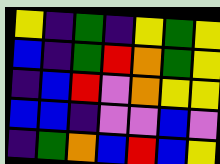[["yellow", "indigo", "green", "indigo", "yellow", "green", "yellow"], ["blue", "indigo", "green", "red", "orange", "green", "yellow"], ["indigo", "blue", "red", "violet", "orange", "yellow", "yellow"], ["blue", "blue", "indigo", "violet", "violet", "blue", "violet"], ["indigo", "green", "orange", "blue", "red", "blue", "yellow"]]